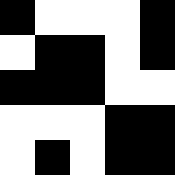[["black", "white", "white", "white", "black"], ["white", "black", "black", "white", "black"], ["black", "black", "black", "white", "white"], ["white", "white", "white", "black", "black"], ["white", "black", "white", "black", "black"]]